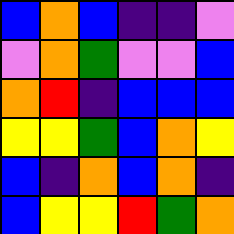[["blue", "orange", "blue", "indigo", "indigo", "violet"], ["violet", "orange", "green", "violet", "violet", "blue"], ["orange", "red", "indigo", "blue", "blue", "blue"], ["yellow", "yellow", "green", "blue", "orange", "yellow"], ["blue", "indigo", "orange", "blue", "orange", "indigo"], ["blue", "yellow", "yellow", "red", "green", "orange"]]